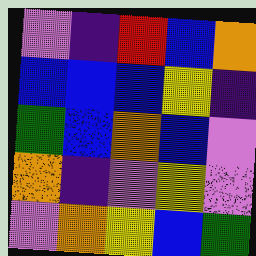[["violet", "indigo", "red", "blue", "orange"], ["blue", "blue", "blue", "yellow", "indigo"], ["green", "blue", "orange", "blue", "violet"], ["orange", "indigo", "violet", "yellow", "violet"], ["violet", "orange", "yellow", "blue", "green"]]